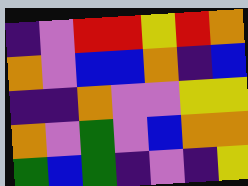[["indigo", "violet", "red", "red", "yellow", "red", "orange"], ["orange", "violet", "blue", "blue", "orange", "indigo", "blue"], ["indigo", "indigo", "orange", "violet", "violet", "yellow", "yellow"], ["orange", "violet", "green", "violet", "blue", "orange", "orange"], ["green", "blue", "green", "indigo", "violet", "indigo", "yellow"]]